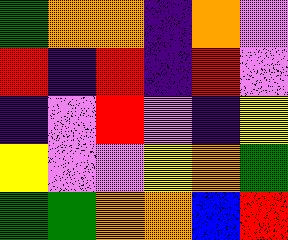[["green", "orange", "orange", "indigo", "orange", "violet"], ["red", "indigo", "red", "indigo", "red", "violet"], ["indigo", "violet", "red", "violet", "indigo", "yellow"], ["yellow", "violet", "violet", "yellow", "orange", "green"], ["green", "green", "orange", "orange", "blue", "red"]]